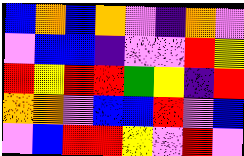[["blue", "orange", "blue", "orange", "violet", "indigo", "orange", "violet"], ["violet", "blue", "blue", "indigo", "violet", "violet", "red", "yellow"], ["red", "yellow", "red", "red", "green", "yellow", "indigo", "red"], ["orange", "orange", "violet", "blue", "blue", "red", "violet", "blue"], ["violet", "blue", "red", "red", "yellow", "violet", "red", "violet"]]